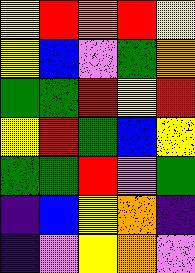[["yellow", "red", "orange", "red", "yellow"], ["yellow", "blue", "violet", "green", "orange"], ["green", "green", "red", "yellow", "red"], ["yellow", "red", "green", "blue", "yellow"], ["green", "green", "red", "violet", "green"], ["indigo", "blue", "yellow", "orange", "indigo"], ["indigo", "violet", "yellow", "orange", "violet"]]